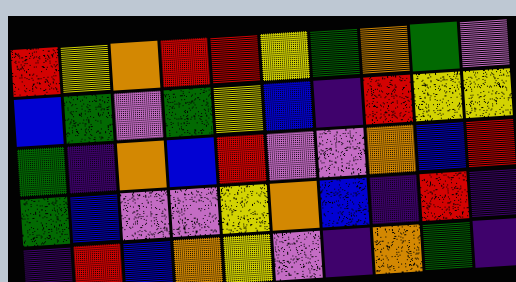[["red", "yellow", "orange", "red", "red", "yellow", "green", "orange", "green", "violet"], ["blue", "green", "violet", "green", "yellow", "blue", "indigo", "red", "yellow", "yellow"], ["green", "indigo", "orange", "blue", "red", "violet", "violet", "orange", "blue", "red"], ["green", "blue", "violet", "violet", "yellow", "orange", "blue", "indigo", "red", "indigo"], ["indigo", "red", "blue", "orange", "yellow", "violet", "indigo", "orange", "green", "indigo"]]